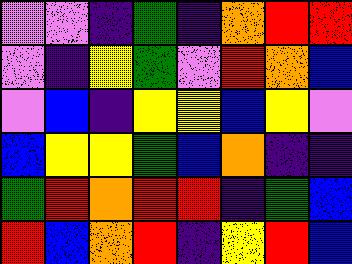[["violet", "violet", "indigo", "green", "indigo", "orange", "red", "red"], ["violet", "indigo", "yellow", "green", "violet", "red", "orange", "blue"], ["violet", "blue", "indigo", "yellow", "yellow", "blue", "yellow", "violet"], ["blue", "yellow", "yellow", "green", "blue", "orange", "indigo", "indigo"], ["green", "red", "orange", "red", "red", "indigo", "green", "blue"], ["red", "blue", "orange", "red", "indigo", "yellow", "red", "blue"]]